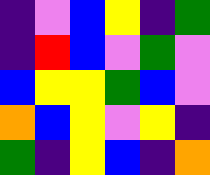[["indigo", "violet", "blue", "yellow", "indigo", "green"], ["indigo", "red", "blue", "violet", "green", "violet"], ["blue", "yellow", "yellow", "green", "blue", "violet"], ["orange", "blue", "yellow", "violet", "yellow", "indigo"], ["green", "indigo", "yellow", "blue", "indigo", "orange"]]